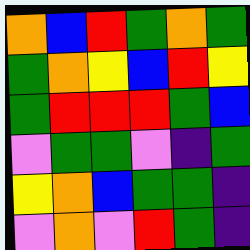[["orange", "blue", "red", "green", "orange", "green"], ["green", "orange", "yellow", "blue", "red", "yellow"], ["green", "red", "red", "red", "green", "blue"], ["violet", "green", "green", "violet", "indigo", "green"], ["yellow", "orange", "blue", "green", "green", "indigo"], ["violet", "orange", "violet", "red", "green", "indigo"]]